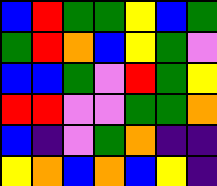[["blue", "red", "green", "green", "yellow", "blue", "green"], ["green", "red", "orange", "blue", "yellow", "green", "violet"], ["blue", "blue", "green", "violet", "red", "green", "yellow"], ["red", "red", "violet", "violet", "green", "green", "orange"], ["blue", "indigo", "violet", "green", "orange", "indigo", "indigo"], ["yellow", "orange", "blue", "orange", "blue", "yellow", "indigo"]]